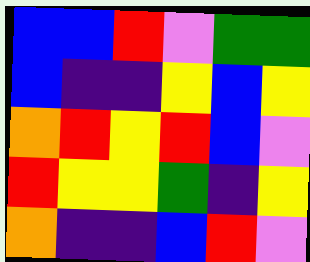[["blue", "blue", "red", "violet", "green", "green"], ["blue", "indigo", "indigo", "yellow", "blue", "yellow"], ["orange", "red", "yellow", "red", "blue", "violet"], ["red", "yellow", "yellow", "green", "indigo", "yellow"], ["orange", "indigo", "indigo", "blue", "red", "violet"]]